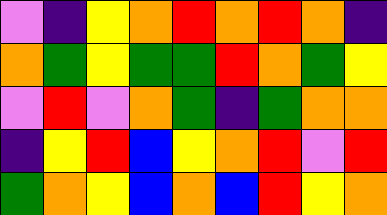[["violet", "indigo", "yellow", "orange", "red", "orange", "red", "orange", "indigo"], ["orange", "green", "yellow", "green", "green", "red", "orange", "green", "yellow"], ["violet", "red", "violet", "orange", "green", "indigo", "green", "orange", "orange"], ["indigo", "yellow", "red", "blue", "yellow", "orange", "red", "violet", "red"], ["green", "orange", "yellow", "blue", "orange", "blue", "red", "yellow", "orange"]]